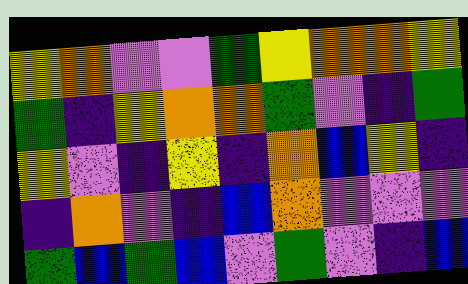[["yellow", "orange", "violet", "violet", "green", "yellow", "orange", "orange", "yellow"], ["green", "indigo", "yellow", "orange", "orange", "green", "violet", "indigo", "green"], ["yellow", "violet", "indigo", "yellow", "indigo", "orange", "blue", "yellow", "indigo"], ["indigo", "orange", "violet", "indigo", "blue", "orange", "violet", "violet", "violet"], ["green", "blue", "green", "blue", "violet", "green", "violet", "indigo", "blue"]]